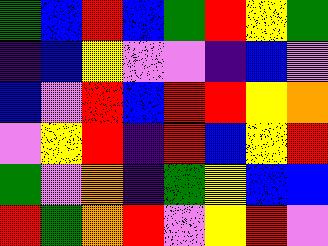[["green", "blue", "red", "blue", "green", "red", "yellow", "green"], ["indigo", "blue", "yellow", "violet", "violet", "indigo", "blue", "violet"], ["blue", "violet", "red", "blue", "red", "red", "yellow", "orange"], ["violet", "yellow", "red", "indigo", "red", "blue", "yellow", "red"], ["green", "violet", "orange", "indigo", "green", "yellow", "blue", "blue"], ["red", "green", "orange", "red", "violet", "yellow", "red", "violet"]]